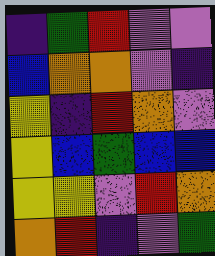[["indigo", "green", "red", "violet", "violet"], ["blue", "orange", "orange", "violet", "indigo"], ["yellow", "indigo", "red", "orange", "violet"], ["yellow", "blue", "green", "blue", "blue"], ["yellow", "yellow", "violet", "red", "orange"], ["orange", "red", "indigo", "violet", "green"]]